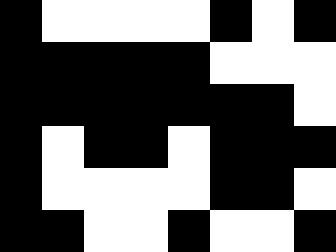[["black", "white", "white", "white", "white", "black", "white", "black"], ["black", "black", "black", "black", "black", "white", "white", "white"], ["black", "black", "black", "black", "black", "black", "black", "white"], ["black", "white", "black", "black", "white", "black", "black", "black"], ["black", "white", "white", "white", "white", "black", "black", "white"], ["black", "black", "white", "white", "black", "white", "white", "black"]]